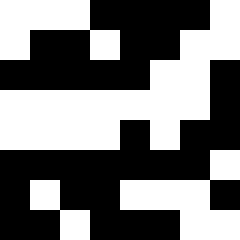[["white", "white", "white", "black", "black", "black", "black", "white"], ["white", "black", "black", "white", "black", "black", "white", "white"], ["black", "black", "black", "black", "black", "white", "white", "black"], ["white", "white", "white", "white", "white", "white", "white", "black"], ["white", "white", "white", "white", "black", "white", "black", "black"], ["black", "black", "black", "black", "black", "black", "black", "white"], ["black", "white", "black", "black", "white", "white", "white", "black"], ["black", "black", "white", "black", "black", "black", "white", "white"]]